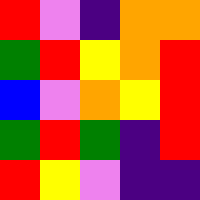[["red", "violet", "indigo", "orange", "orange"], ["green", "red", "yellow", "orange", "red"], ["blue", "violet", "orange", "yellow", "red"], ["green", "red", "green", "indigo", "red"], ["red", "yellow", "violet", "indigo", "indigo"]]